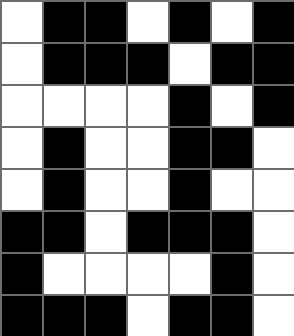[["white", "black", "black", "white", "black", "white", "black"], ["white", "black", "black", "black", "white", "black", "black"], ["white", "white", "white", "white", "black", "white", "black"], ["white", "black", "white", "white", "black", "black", "white"], ["white", "black", "white", "white", "black", "white", "white"], ["black", "black", "white", "black", "black", "black", "white"], ["black", "white", "white", "white", "white", "black", "white"], ["black", "black", "black", "white", "black", "black", "white"]]